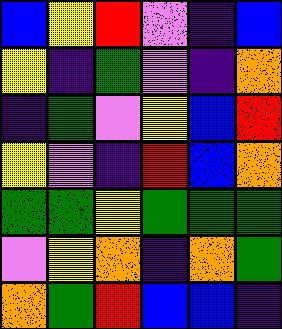[["blue", "yellow", "red", "violet", "indigo", "blue"], ["yellow", "indigo", "green", "violet", "indigo", "orange"], ["indigo", "green", "violet", "yellow", "blue", "red"], ["yellow", "violet", "indigo", "red", "blue", "orange"], ["green", "green", "yellow", "green", "green", "green"], ["violet", "yellow", "orange", "indigo", "orange", "green"], ["orange", "green", "red", "blue", "blue", "indigo"]]